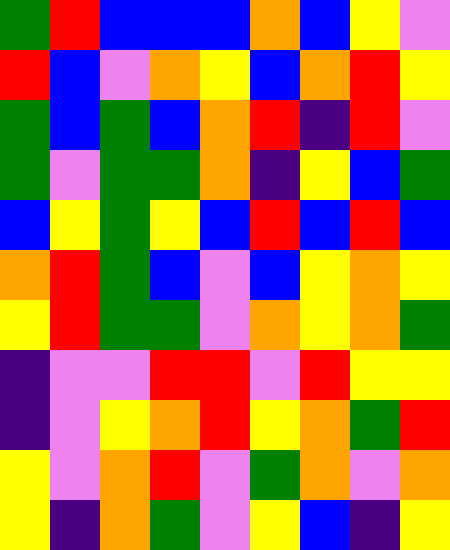[["green", "red", "blue", "blue", "blue", "orange", "blue", "yellow", "violet"], ["red", "blue", "violet", "orange", "yellow", "blue", "orange", "red", "yellow"], ["green", "blue", "green", "blue", "orange", "red", "indigo", "red", "violet"], ["green", "violet", "green", "green", "orange", "indigo", "yellow", "blue", "green"], ["blue", "yellow", "green", "yellow", "blue", "red", "blue", "red", "blue"], ["orange", "red", "green", "blue", "violet", "blue", "yellow", "orange", "yellow"], ["yellow", "red", "green", "green", "violet", "orange", "yellow", "orange", "green"], ["indigo", "violet", "violet", "red", "red", "violet", "red", "yellow", "yellow"], ["indigo", "violet", "yellow", "orange", "red", "yellow", "orange", "green", "red"], ["yellow", "violet", "orange", "red", "violet", "green", "orange", "violet", "orange"], ["yellow", "indigo", "orange", "green", "violet", "yellow", "blue", "indigo", "yellow"]]